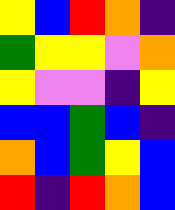[["yellow", "blue", "red", "orange", "indigo"], ["green", "yellow", "yellow", "violet", "orange"], ["yellow", "violet", "violet", "indigo", "yellow"], ["blue", "blue", "green", "blue", "indigo"], ["orange", "blue", "green", "yellow", "blue"], ["red", "indigo", "red", "orange", "blue"]]